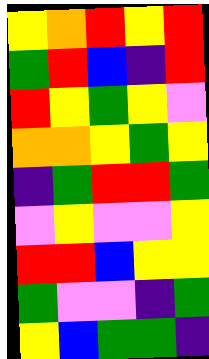[["yellow", "orange", "red", "yellow", "red"], ["green", "red", "blue", "indigo", "red"], ["red", "yellow", "green", "yellow", "violet"], ["orange", "orange", "yellow", "green", "yellow"], ["indigo", "green", "red", "red", "green"], ["violet", "yellow", "violet", "violet", "yellow"], ["red", "red", "blue", "yellow", "yellow"], ["green", "violet", "violet", "indigo", "green"], ["yellow", "blue", "green", "green", "indigo"]]